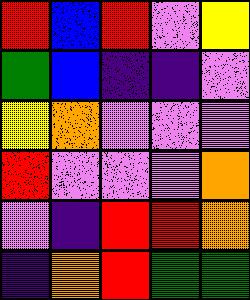[["red", "blue", "red", "violet", "yellow"], ["green", "blue", "indigo", "indigo", "violet"], ["yellow", "orange", "violet", "violet", "violet"], ["red", "violet", "violet", "violet", "orange"], ["violet", "indigo", "red", "red", "orange"], ["indigo", "orange", "red", "green", "green"]]